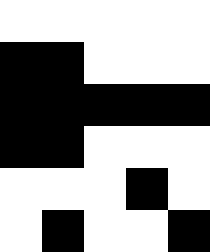[["white", "white", "white", "white", "white"], ["black", "black", "white", "white", "white"], ["black", "black", "black", "black", "black"], ["black", "black", "white", "white", "white"], ["white", "white", "white", "black", "white"], ["white", "black", "white", "white", "black"]]